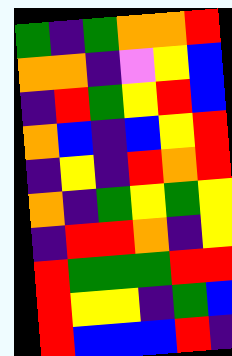[["green", "indigo", "green", "orange", "orange", "red"], ["orange", "orange", "indigo", "violet", "yellow", "blue"], ["indigo", "red", "green", "yellow", "red", "blue"], ["orange", "blue", "indigo", "blue", "yellow", "red"], ["indigo", "yellow", "indigo", "red", "orange", "red"], ["orange", "indigo", "green", "yellow", "green", "yellow"], ["indigo", "red", "red", "orange", "indigo", "yellow"], ["red", "green", "green", "green", "red", "red"], ["red", "yellow", "yellow", "indigo", "green", "blue"], ["red", "blue", "blue", "blue", "red", "indigo"]]